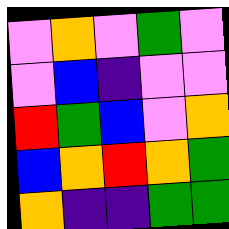[["violet", "orange", "violet", "green", "violet"], ["violet", "blue", "indigo", "violet", "violet"], ["red", "green", "blue", "violet", "orange"], ["blue", "orange", "red", "orange", "green"], ["orange", "indigo", "indigo", "green", "green"]]